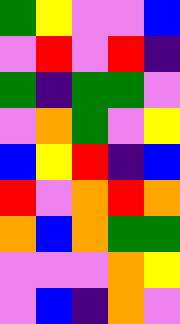[["green", "yellow", "violet", "violet", "blue"], ["violet", "red", "violet", "red", "indigo"], ["green", "indigo", "green", "green", "violet"], ["violet", "orange", "green", "violet", "yellow"], ["blue", "yellow", "red", "indigo", "blue"], ["red", "violet", "orange", "red", "orange"], ["orange", "blue", "orange", "green", "green"], ["violet", "violet", "violet", "orange", "yellow"], ["violet", "blue", "indigo", "orange", "violet"]]